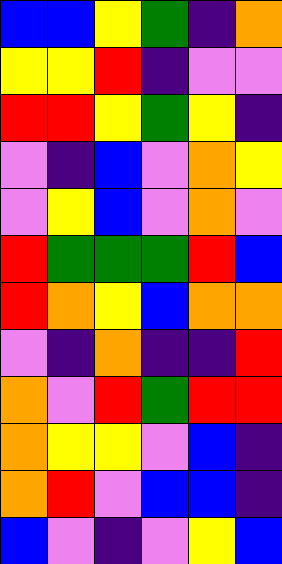[["blue", "blue", "yellow", "green", "indigo", "orange"], ["yellow", "yellow", "red", "indigo", "violet", "violet"], ["red", "red", "yellow", "green", "yellow", "indigo"], ["violet", "indigo", "blue", "violet", "orange", "yellow"], ["violet", "yellow", "blue", "violet", "orange", "violet"], ["red", "green", "green", "green", "red", "blue"], ["red", "orange", "yellow", "blue", "orange", "orange"], ["violet", "indigo", "orange", "indigo", "indigo", "red"], ["orange", "violet", "red", "green", "red", "red"], ["orange", "yellow", "yellow", "violet", "blue", "indigo"], ["orange", "red", "violet", "blue", "blue", "indigo"], ["blue", "violet", "indigo", "violet", "yellow", "blue"]]